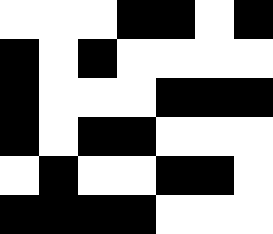[["white", "white", "white", "black", "black", "white", "black"], ["black", "white", "black", "white", "white", "white", "white"], ["black", "white", "white", "white", "black", "black", "black"], ["black", "white", "black", "black", "white", "white", "white"], ["white", "black", "white", "white", "black", "black", "white"], ["black", "black", "black", "black", "white", "white", "white"]]